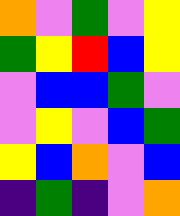[["orange", "violet", "green", "violet", "yellow"], ["green", "yellow", "red", "blue", "yellow"], ["violet", "blue", "blue", "green", "violet"], ["violet", "yellow", "violet", "blue", "green"], ["yellow", "blue", "orange", "violet", "blue"], ["indigo", "green", "indigo", "violet", "orange"]]